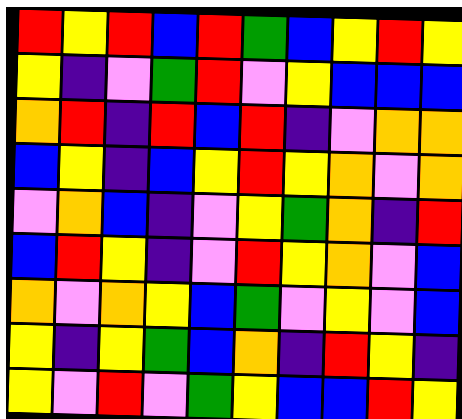[["red", "yellow", "red", "blue", "red", "green", "blue", "yellow", "red", "yellow"], ["yellow", "indigo", "violet", "green", "red", "violet", "yellow", "blue", "blue", "blue"], ["orange", "red", "indigo", "red", "blue", "red", "indigo", "violet", "orange", "orange"], ["blue", "yellow", "indigo", "blue", "yellow", "red", "yellow", "orange", "violet", "orange"], ["violet", "orange", "blue", "indigo", "violet", "yellow", "green", "orange", "indigo", "red"], ["blue", "red", "yellow", "indigo", "violet", "red", "yellow", "orange", "violet", "blue"], ["orange", "violet", "orange", "yellow", "blue", "green", "violet", "yellow", "violet", "blue"], ["yellow", "indigo", "yellow", "green", "blue", "orange", "indigo", "red", "yellow", "indigo"], ["yellow", "violet", "red", "violet", "green", "yellow", "blue", "blue", "red", "yellow"]]